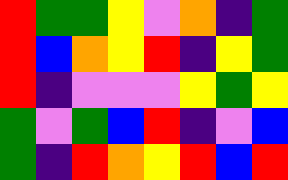[["red", "green", "green", "yellow", "violet", "orange", "indigo", "green"], ["red", "blue", "orange", "yellow", "red", "indigo", "yellow", "green"], ["red", "indigo", "violet", "violet", "violet", "yellow", "green", "yellow"], ["green", "violet", "green", "blue", "red", "indigo", "violet", "blue"], ["green", "indigo", "red", "orange", "yellow", "red", "blue", "red"]]